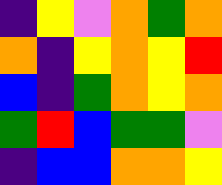[["indigo", "yellow", "violet", "orange", "green", "orange"], ["orange", "indigo", "yellow", "orange", "yellow", "red"], ["blue", "indigo", "green", "orange", "yellow", "orange"], ["green", "red", "blue", "green", "green", "violet"], ["indigo", "blue", "blue", "orange", "orange", "yellow"]]